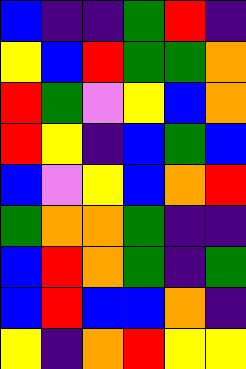[["blue", "indigo", "indigo", "green", "red", "indigo"], ["yellow", "blue", "red", "green", "green", "orange"], ["red", "green", "violet", "yellow", "blue", "orange"], ["red", "yellow", "indigo", "blue", "green", "blue"], ["blue", "violet", "yellow", "blue", "orange", "red"], ["green", "orange", "orange", "green", "indigo", "indigo"], ["blue", "red", "orange", "green", "indigo", "green"], ["blue", "red", "blue", "blue", "orange", "indigo"], ["yellow", "indigo", "orange", "red", "yellow", "yellow"]]